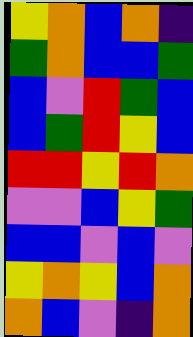[["yellow", "orange", "blue", "orange", "indigo"], ["green", "orange", "blue", "blue", "green"], ["blue", "violet", "red", "green", "blue"], ["blue", "green", "red", "yellow", "blue"], ["red", "red", "yellow", "red", "orange"], ["violet", "violet", "blue", "yellow", "green"], ["blue", "blue", "violet", "blue", "violet"], ["yellow", "orange", "yellow", "blue", "orange"], ["orange", "blue", "violet", "indigo", "orange"]]